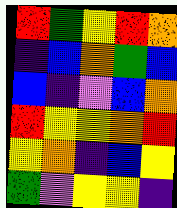[["red", "green", "yellow", "red", "orange"], ["indigo", "blue", "orange", "green", "blue"], ["blue", "indigo", "violet", "blue", "orange"], ["red", "yellow", "yellow", "orange", "red"], ["yellow", "orange", "indigo", "blue", "yellow"], ["green", "violet", "yellow", "yellow", "indigo"]]